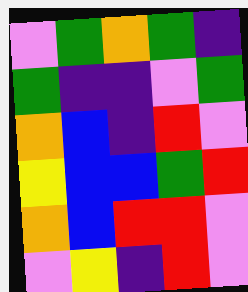[["violet", "green", "orange", "green", "indigo"], ["green", "indigo", "indigo", "violet", "green"], ["orange", "blue", "indigo", "red", "violet"], ["yellow", "blue", "blue", "green", "red"], ["orange", "blue", "red", "red", "violet"], ["violet", "yellow", "indigo", "red", "violet"]]